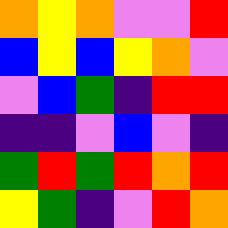[["orange", "yellow", "orange", "violet", "violet", "red"], ["blue", "yellow", "blue", "yellow", "orange", "violet"], ["violet", "blue", "green", "indigo", "red", "red"], ["indigo", "indigo", "violet", "blue", "violet", "indigo"], ["green", "red", "green", "red", "orange", "red"], ["yellow", "green", "indigo", "violet", "red", "orange"]]